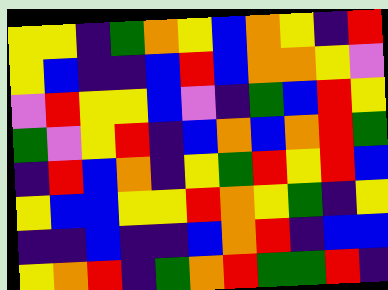[["yellow", "yellow", "indigo", "green", "orange", "yellow", "blue", "orange", "yellow", "indigo", "red"], ["yellow", "blue", "indigo", "indigo", "blue", "red", "blue", "orange", "orange", "yellow", "violet"], ["violet", "red", "yellow", "yellow", "blue", "violet", "indigo", "green", "blue", "red", "yellow"], ["green", "violet", "yellow", "red", "indigo", "blue", "orange", "blue", "orange", "red", "green"], ["indigo", "red", "blue", "orange", "indigo", "yellow", "green", "red", "yellow", "red", "blue"], ["yellow", "blue", "blue", "yellow", "yellow", "red", "orange", "yellow", "green", "indigo", "yellow"], ["indigo", "indigo", "blue", "indigo", "indigo", "blue", "orange", "red", "indigo", "blue", "blue"], ["yellow", "orange", "red", "indigo", "green", "orange", "red", "green", "green", "red", "indigo"]]